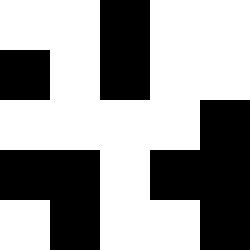[["white", "white", "black", "white", "white"], ["black", "white", "black", "white", "white"], ["white", "white", "white", "white", "black"], ["black", "black", "white", "black", "black"], ["white", "black", "white", "white", "black"]]